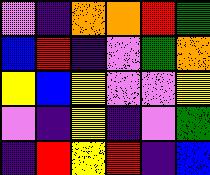[["violet", "indigo", "orange", "orange", "red", "green"], ["blue", "red", "indigo", "violet", "green", "orange"], ["yellow", "blue", "yellow", "violet", "violet", "yellow"], ["violet", "indigo", "yellow", "indigo", "violet", "green"], ["indigo", "red", "yellow", "red", "indigo", "blue"]]